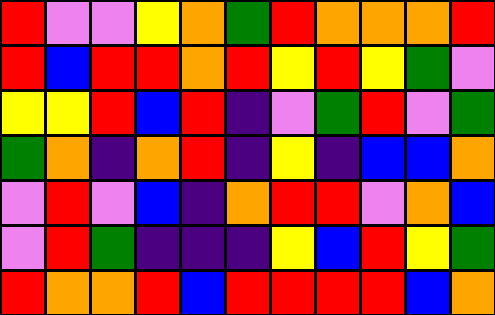[["red", "violet", "violet", "yellow", "orange", "green", "red", "orange", "orange", "orange", "red"], ["red", "blue", "red", "red", "orange", "red", "yellow", "red", "yellow", "green", "violet"], ["yellow", "yellow", "red", "blue", "red", "indigo", "violet", "green", "red", "violet", "green"], ["green", "orange", "indigo", "orange", "red", "indigo", "yellow", "indigo", "blue", "blue", "orange"], ["violet", "red", "violet", "blue", "indigo", "orange", "red", "red", "violet", "orange", "blue"], ["violet", "red", "green", "indigo", "indigo", "indigo", "yellow", "blue", "red", "yellow", "green"], ["red", "orange", "orange", "red", "blue", "red", "red", "red", "red", "blue", "orange"]]